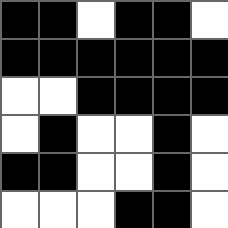[["black", "black", "white", "black", "black", "white"], ["black", "black", "black", "black", "black", "black"], ["white", "white", "black", "black", "black", "black"], ["white", "black", "white", "white", "black", "white"], ["black", "black", "white", "white", "black", "white"], ["white", "white", "white", "black", "black", "white"]]